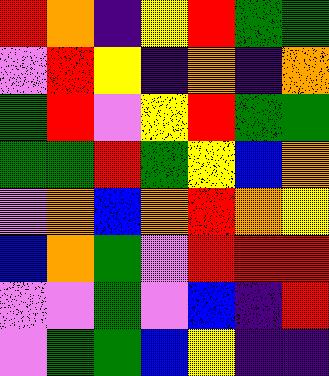[["red", "orange", "indigo", "yellow", "red", "green", "green"], ["violet", "red", "yellow", "indigo", "orange", "indigo", "orange"], ["green", "red", "violet", "yellow", "red", "green", "green"], ["green", "green", "red", "green", "yellow", "blue", "orange"], ["violet", "orange", "blue", "orange", "red", "orange", "yellow"], ["blue", "orange", "green", "violet", "red", "red", "red"], ["violet", "violet", "green", "violet", "blue", "indigo", "red"], ["violet", "green", "green", "blue", "yellow", "indigo", "indigo"]]